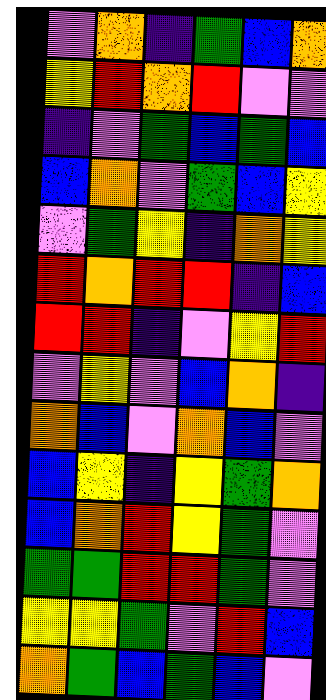[["violet", "orange", "indigo", "green", "blue", "orange"], ["yellow", "red", "orange", "red", "violet", "violet"], ["indigo", "violet", "green", "blue", "green", "blue"], ["blue", "orange", "violet", "green", "blue", "yellow"], ["violet", "green", "yellow", "indigo", "orange", "yellow"], ["red", "orange", "red", "red", "indigo", "blue"], ["red", "red", "indigo", "violet", "yellow", "red"], ["violet", "yellow", "violet", "blue", "orange", "indigo"], ["orange", "blue", "violet", "orange", "blue", "violet"], ["blue", "yellow", "indigo", "yellow", "green", "orange"], ["blue", "orange", "red", "yellow", "green", "violet"], ["green", "green", "red", "red", "green", "violet"], ["yellow", "yellow", "green", "violet", "red", "blue"], ["orange", "green", "blue", "green", "blue", "violet"]]